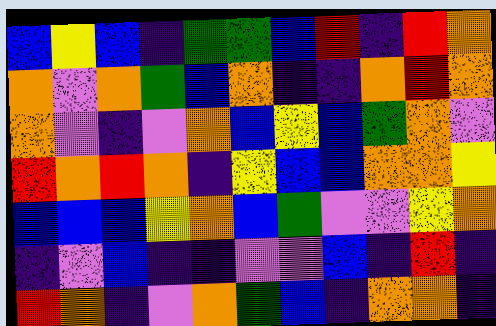[["blue", "yellow", "blue", "indigo", "green", "green", "blue", "red", "indigo", "red", "orange"], ["orange", "violet", "orange", "green", "blue", "orange", "indigo", "indigo", "orange", "red", "orange"], ["orange", "violet", "indigo", "violet", "orange", "blue", "yellow", "blue", "green", "orange", "violet"], ["red", "orange", "red", "orange", "indigo", "yellow", "blue", "blue", "orange", "orange", "yellow"], ["blue", "blue", "blue", "yellow", "orange", "blue", "green", "violet", "violet", "yellow", "orange"], ["indigo", "violet", "blue", "indigo", "indigo", "violet", "violet", "blue", "indigo", "red", "indigo"], ["red", "orange", "indigo", "violet", "orange", "green", "blue", "indigo", "orange", "orange", "indigo"]]